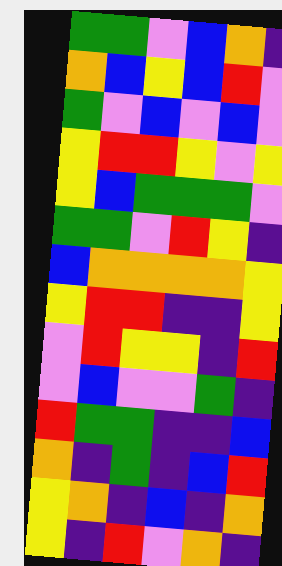[["green", "green", "violet", "blue", "orange", "indigo"], ["orange", "blue", "yellow", "blue", "red", "violet"], ["green", "violet", "blue", "violet", "blue", "violet"], ["yellow", "red", "red", "yellow", "violet", "yellow"], ["yellow", "blue", "green", "green", "green", "violet"], ["green", "green", "violet", "red", "yellow", "indigo"], ["blue", "orange", "orange", "orange", "orange", "yellow"], ["yellow", "red", "red", "indigo", "indigo", "yellow"], ["violet", "red", "yellow", "yellow", "indigo", "red"], ["violet", "blue", "violet", "violet", "green", "indigo"], ["red", "green", "green", "indigo", "indigo", "blue"], ["orange", "indigo", "green", "indigo", "blue", "red"], ["yellow", "orange", "indigo", "blue", "indigo", "orange"], ["yellow", "indigo", "red", "violet", "orange", "indigo"]]